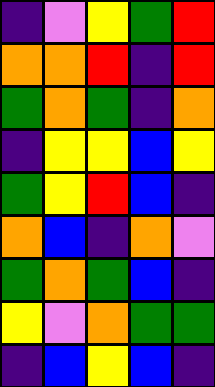[["indigo", "violet", "yellow", "green", "red"], ["orange", "orange", "red", "indigo", "red"], ["green", "orange", "green", "indigo", "orange"], ["indigo", "yellow", "yellow", "blue", "yellow"], ["green", "yellow", "red", "blue", "indigo"], ["orange", "blue", "indigo", "orange", "violet"], ["green", "orange", "green", "blue", "indigo"], ["yellow", "violet", "orange", "green", "green"], ["indigo", "blue", "yellow", "blue", "indigo"]]